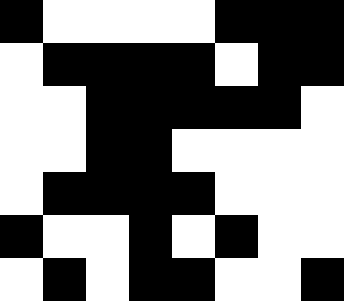[["black", "white", "white", "white", "white", "black", "black", "black"], ["white", "black", "black", "black", "black", "white", "black", "black"], ["white", "white", "black", "black", "black", "black", "black", "white"], ["white", "white", "black", "black", "white", "white", "white", "white"], ["white", "black", "black", "black", "black", "white", "white", "white"], ["black", "white", "white", "black", "white", "black", "white", "white"], ["white", "black", "white", "black", "black", "white", "white", "black"]]